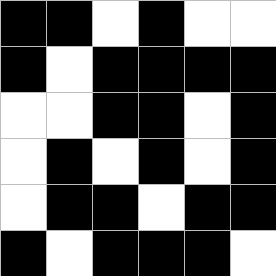[["black", "black", "white", "black", "white", "white"], ["black", "white", "black", "black", "black", "black"], ["white", "white", "black", "black", "white", "black"], ["white", "black", "white", "black", "white", "black"], ["white", "black", "black", "white", "black", "black"], ["black", "white", "black", "black", "black", "white"]]